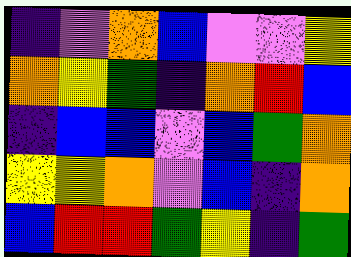[["indigo", "violet", "orange", "blue", "violet", "violet", "yellow"], ["orange", "yellow", "green", "indigo", "orange", "red", "blue"], ["indigo", "blue", "blue", "violet", "blue", "green", "orange"], ["yellow", "yellow", "orange", "violet", "blue", "indigo", "orange"], ["blue", "red", "red", "green", "yellow", "indigo", "green"]]